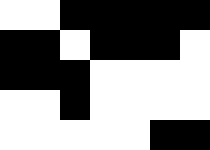[["white", "white", "black", "black", "black", "black", "black"], ["black", "black", "white", "black", "black", "black", "white"], ["black", "black", "black", "white", "white", "white", "white"], ["white", "white", "black", "white", "white", "white", "white"], ["white", "white", "white", "white", "white", "black", "black"]]